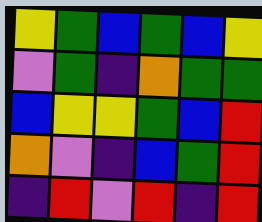[["yellow", "green", "blue", "green", "blue", "yellow"], ["violet", "green", "indigo", "orange", "green", "green"], ["blue", "yellow", "yellow", "green", "blue", "red"], ["orange", "violet", "indigo", "blue", "green", "red"], ["indigo", "red", "violet", "red", "indigo", "red"]]